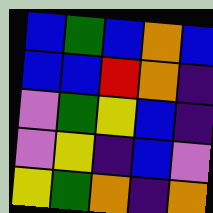[["blue", "green", "blue", "orange", "blue"], ["blue", "blue", "red", "orange", "indigo"], ["violet", "green", "yellow", "blue", "indigo"], ["violet", "yellow", "indigo", "blue", "violet"], ["yellow", "green", "orange", "indigo", "orange"]]